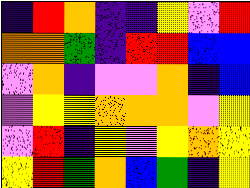[["indigo", "red", "orange", "indigo", "indigo", "yellow", "violet", "red"], ["orange", "orange", "green", "indigo", "red", "red", "blue", "blue"], ["violet", "orange", "indigo", "violet", "violet", "orange", "indigo", "blue"], ["violet", "yellow", "yellow", "orange", "orange", "orange", "violet", "yellow"], ["violet", "red", "indigo", "yellow", "violet", "yellow", "orange", "yellow"], ["yellow", "red", "green", "orange", "blue", "green", "indigo", "yellow"]]